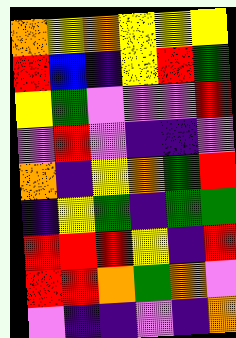[["orange", "yellow", "orange", "yellow", "yellow", "yellow"], ["red", "blue", "indigo", "yellow", "red", "green"], ["yellow", "green", "violet", "violet", "violet", "red"], ["violet", "red", "violet", "indigo", "indigo", "violet"], ["orange", "indigo", "yellow", "orange", "green", "red"], ["indigo", "yellow", "green", "indigo", "green", "green"], ["red", "red", "red", "yellow", "indigo", "red"], ["red", "red", "orange", "green", "orange", "violet"], ["violet", "indigo", "indigo", "violet", "indigo", "orange"]]